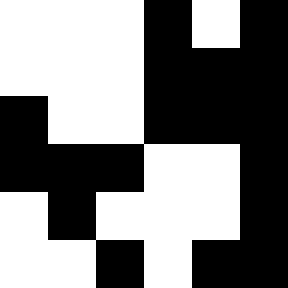[["white", "white", "white", "black", "white", "black"], ["white", "white", "white", "black", "black", "black"], ["black", "white", "white", "black", "black", "black"], ["black", "black", "black", "white", "white", "black"], ["white", "black", "white", "white", "white", "black"], ["white", "white", "black", "white", "black", "black"]]